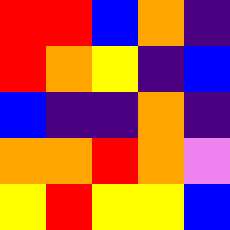[["red", "red", "blue", "orange", "indigo"], ["red", "orange", "yellow", "indigo", "blue"], ["blue", "indigo", "indigo", "orange", "indigo"], ["orange", "orange", "red", "orange", "violet"], ["yellow", "red", "yellow", "yellow", "blue"]]